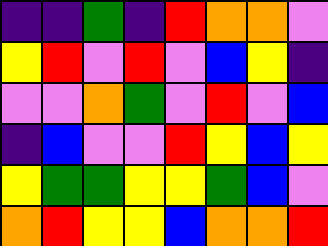[["indigo", "indigo", "green", "indigo", "red", "orange", "orange", "violet"], ["yellow", "red", "violet", "red", "violet", "blue", "yellow", "indigo"], ["violet", "violet", "orange", "green", "violet", "red", "violet", "blue"], ["indigo", "blue", "violet", "violet", "red", "yellow", "blue", "yellow"], ["yellow", "green", "green", "yellow", "yellow", "green", "blue", "violet"], ["orange", "red", "yellow", "yellow", "blue", "orange", "orange", "red"]]